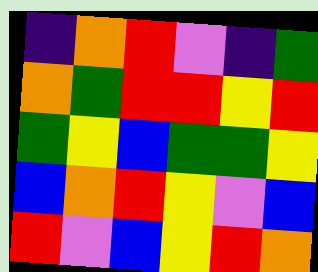[["indigo", "orange", "red", "violet", "indigo", "green"], ["orange", "green", "red", "red", "yellow", "red"], ["green", "yellow", "blue", "green", "green", "yellow"], ["blue", "orange", "red", "yellow", "violet", "blue"], ["red", "violet", "blue", "yellow", "red", "orange"]]